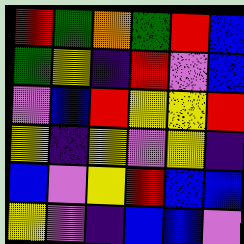[["red", "green", "orange", "green", "red", "blue"], ["green", "yellow", "indigo", "red", "violet", "blue"], ["violet", "blue", "red", "yellow", "yellow", "red"], ["yellow", "indigo", "yellow", "violet", "yellow", "indigo"], ["blue", "violet", "yellow", "red", "blue", "blue"], ["yellow", "violet", "indigo", "blue", "blue", "violet"]]